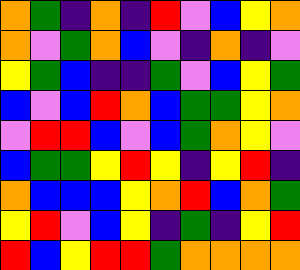[["orange", "green", "indigo", "orange", "indigo", "red", "violet", "blue", "yellow", "orange"], ["orange", "violet", "green", "orange", "blue", "violet", "indigo", "orange", "indigo", "violet"], ["yellow", "green", "blue", "indigo", "indigo", "green", "violet", "blue", "yellow", "green"], ["blue", "violet", "blue", "red", "orange", "blue", "green", "green", "yellow", "orange"], ["violet", "red", "red", "blue", "violet", "blue", "green", "orange", "yellow", "violet"], ["blue", "green", "green", "yellow", "red", "yellow", "indigo", "yellow", "red", "indigo"], ["orange", "blue", "blue", "blue", "yellow", "orange", "red", "blue", "orange", "green"], ["yellow", "red", "violet", "blue", "yellow", "indigo", "green", "indigo", "yellow", "red"], ["red", "blue", "yellow", "red", "red", "green", "orange", "orange", "orange", "orange"]]